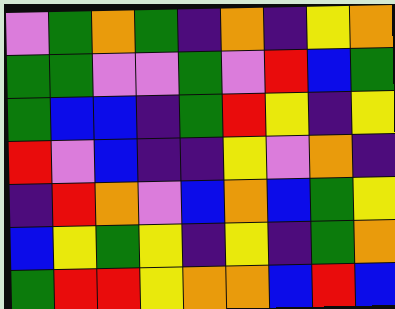[["violet", "green", "orange", "green", "indigo", "orange", "indigo", "yellow", "orange"], ["green", "green", "violet", "violet", "green", "violet", "red", "blue", "green"], ["green", "blue", "blue", "indigo", "green", "red", "yellow", "indigo", "yellow"], ["red", "violet", "blue", "indigo", "indigo", "yellow", "violet", "orange", "indigo"], ["indigo", "red", "orange", "violet", "blue", "orange", "blue", "green", "yellow"], ["blue", "yellow", "green", "yellow", "indigo", "yellow", "indigo", "green", "orange"], ["green", "red", "red", "yellow", "orange", "orange", "blue", "red", "blue"]]